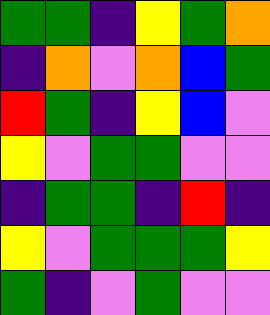[["green", "green", "indigo", "yellow", "green", "orange"], ["indigo", "orange", "violet", "orange", "blue", "green"], ["red", "green", "indigo", "yellow", "blue", "violet"], ["yellow", "violet", "green", "green", "violet", "violet"], ["indigo", "green", "green", "indigo", "red", "indigo"], ["yellow", "violet", "green", "green", "green", "yellow"], ["green", "indigo", "violet", "green", "violet", "violet"]]